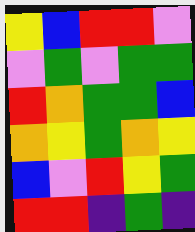[["yellow", "blue", "red", "red", "violet"], ["violet", "green", "violet", "green", "green"], ["red", "orange", "green", "green", "blue"], ["orange", "yellow", "green", "orange", "yellow"], ["blue", "violet", "red", "yellow", "green"], ["red", "red", "indigo", "green", "indigo"]]